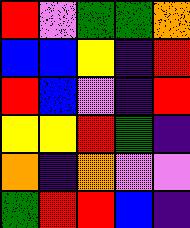[["red", "violet", "green", "green", "orange"], ["blue", "blue", "yellow", "indigo", "red"], ["red", "blue", "violet", "indigo", "red"], ["yellow", "yellow", "red", "green", "indigo"], ["orange", "indigo", "orange", "violet", "violet"], ["green", "red", "red", "blue", "indigo"]]